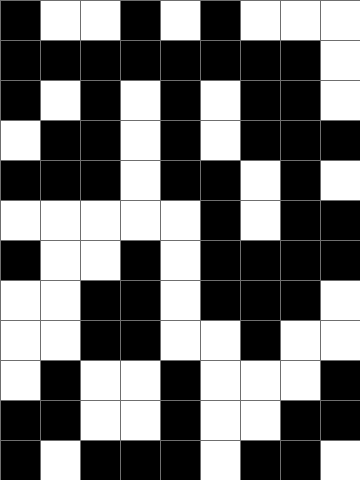[["black", "white", "white", "black", "white", "black", "white", "white", "white"], ["black", "black", "black", "black", "black", "black", "black", "black", "white"], ["black", "white", "black", "white", "black", "white", "black", "black", "white"], ["white", "black", "black", "white", "black", "white", "black", "black", "black"], ["black", "black", "black", "white", "black", "black", "white", "black", "white"], ["white", "white", "white", "white", "white", "black", "white", "black", "black"], ["black", "white", "white", "black", "white", "black", "black", "black", "black"], ["white", "white", "black", "black", "white", "black", "black", "black", "white"], ["white", "white", "black", "black", "white", "white", "black", "white", "white"], ["white", "black", "white", "white", "black", "white", "white", "white", "black"], ["black", "black", "white", "white", "black", "white", "white", "black", "black"], ["black", "white", "black", "black", "black", "white", "black", "black", "white"]]